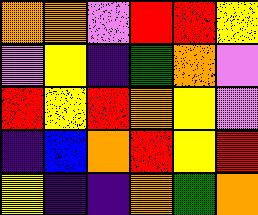[["orange", "orange", "violet", "red", "red", "yellow"], ["violet", "yellow", "indigo", "green", "orange", "violet"], ["red", "yellow", "red", "orange", "yellow", "violet"], ["indigo", "blue", "orange", "red", "yellow", "red"], ["yellow", "indigo", "indigo", "orange", "green", "orange"]]